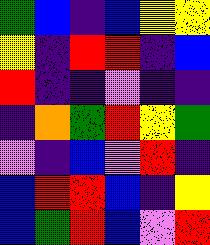[["green", "blue", "indigo", "blue", "yellow", "yellow"], ["yellow", "indigo", "red", "red", "indigo", "blue"], ["red", "indigo", "indigo", "violet", "indigo", "indigo"], ["indigo", "orange", "green", "red", "yellow", "green"], ["violet", "indigo", "blue", "violet", "red", "indigo"], ["blue", "red", "red", "blue", "indigo", "yellow"], ["blue", "green", "red", "blue", "violet", "red"]]